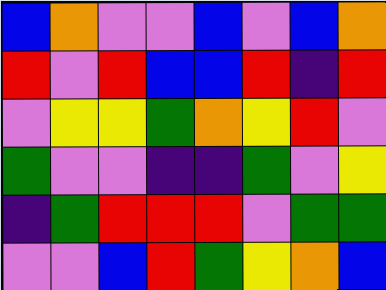[["blue", "orange", "violet", "violet", "blue", "violet", "blue", "orange"], ["red", "violet", "red", "blue", "blue", "red", "indigo", "red"], ["violet", "yellow", "yellow", "green", "orange", "yellow", "red", "violet"], ["green", "violet", "violet", "indigo", "indigo", "green", "violet", "yellow"], ["indigo", "green", "red", "red", "red", "violet", "green", "green"], ["violet", "violet", "blue", "red", "green", "yellow", "orange", "blue"]]